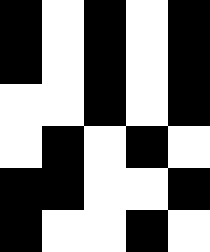[["black", "white", "black", "white", "black"], ["black", "white", "black", "white", "black"], ["white", "white", "black", "white", "black"], ["white", "black", "white", "black", "white"], ["black", "black", "white", "white", "black"], ["black", "white", "white", "black", "white"]]